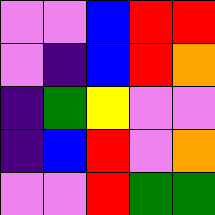[["violet", "violet", "blue", "red", "red"], ["violet", "indigo", "blue", "red", "orange"], ["indigo", "green", "yellow", "violet", "violet"], ["indigo", "blue", "red", "violet", "orange"], ["violet", "violet", "red", "green", "green"]]